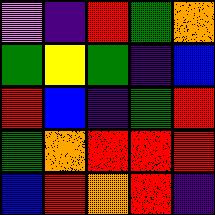[["violet", "indigo", "red", "green", "orange"], ["green", "yellow", "green", "indigo", "blue"], ["red", "blue", "indigo", "green", "red"], ["green", "orange", "red", "red", "red"], ["blue", "red", "orange", "red", "indigo"]]